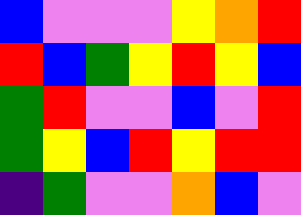[["blue", "violet", "violet", "violet", "yellow", "orange", "red"], ["red", "blue", "green", "yellow", "red", "yellow", "blue"], ["green", "red", "violet", "violet", "blue", "violet", "red"], ["green", "yellow", "blue", "red", "yellow", "red", "red"], ["indigo", "green", "violet", "violet", "orange", "blue", "violet"]]